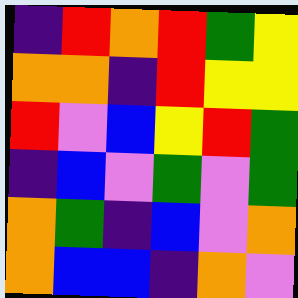[["indigo", "red", "orange", "red", "green", "yellow"], ["orange", "orange", "indigo", "red", "yellow", "yellow"], ["red", "violet", "blue", "yellow", "red", "green"], ["indigo", "blue", "violet", "green", "violet", "green"], ["orange", "green", "indigo", "blue", "violet", "orange"], ["orange", "blue", "blue", "indigo", "orange", "violet"]]